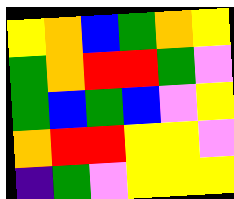[["yellow", "orange", "blue", "green", "orange", "yellow"], ["green", "orange", "red", "red", "green", "violet"], ["green", "blue", "green", "blue", "violet", "yellow"], ["orange", "red", "red", "yellow", "yellow", "violet"], ["indigo", "green", "violet", "yellow", "yellow", "yellow"]]